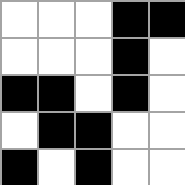[["white", "white", "white", "black", "black"], ["white", "white", "white", "black", "white"], ["black", "black", "white", "black", "white"], ["white", "black", "black", "white", "white"], ["black", "white", "black", "white", "white"]]